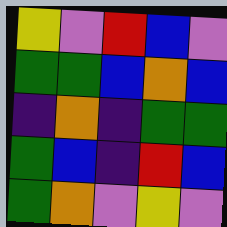[["yellow", "violet", "red", "blue", "violet"], ["green", "green", "blue", "orange", "blue"], ["indigo", "orange", "indigo", "green", "green"], ["green", "blue", "indigo", "red", "blue"], ["green", "orange", "violet", "yellow", "violet"]]